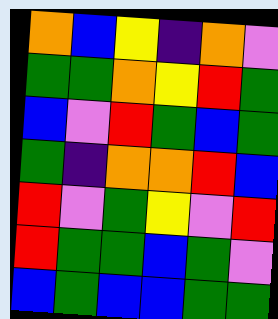[["orange", "blue", "yellow", "indigo", "orange", "violet"], ["green", "green", "orange", "yellow", "red", "green"], ["blue", "violet", "red", "green", "blue", "green"], ["green", "indigo", "orange", "orange", "red", "blue"], ["red", "violet", "green", "yellow", "violet", "red"], ["red", "green", "green", "blue", "green", "violet"], ["blue", "green", "blue", "blue", "green", "green"]]